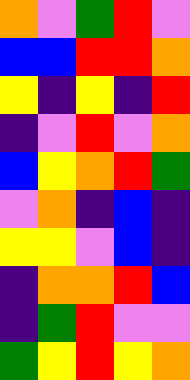[["orange", "violet", "green", "red", "violet"], ["blue", "blue", "red", "red", "orange"], ["yellow", "indigo", "yellow", "indigo", "red"], ["indigo", "violet", "red", "violet", "orange"], ["blue", "yellow", "orange", "red", "green"], ["violet", "orange", "indigo", "blue", "indigo"], ["yellow", "yellow", "violet", "blue", "indigo"], ["indigo", "orange", "orange", "red", "blue"], ["indigo", "green", "red", "violet", "violet"], ["green", "yellow", "red", "yellow", "orange"]]